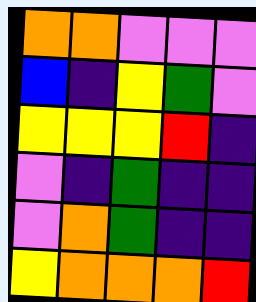[["orange", "orange", "violet", "violet", "violet"], ["blue", "indigo", "yellow", "green", "violet"], ["yellow", "yellow", "yellow", "red", "indigo"], ["violet", "indigo", "green", "indigo", "indigo"], ["violet", "orange", "green", "indigo", "indigo"], ["yellow", "orange", "orange", "orange", "red"]]